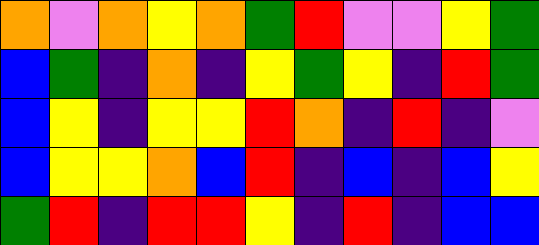[["orange", "violet", "orange", "yellow", "orange", "green", "red", "violet", "violet", "yellow", "green"], ["blue", "green", "indigo", "orange", "indigo", "yellow", "green", "yellow", "indigo", "red", "green"], ["blue", "yellow", "indigo", "yellow", "yellow", "red", "orange", "indigo", "red", "indigo", "violet"], ["blue", "yellow", "yellow", "orange", "blue", "red", "indigo", "blue", "indigo", "blue", "yellow"], ["green", "red", "indigo", "red", "red", "yellow", "indigo", "red", "indigo", "blue", "blue"]]